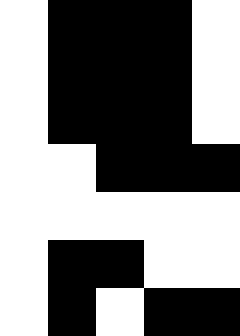[["white", "black", "black", "black", "white"], ["white", "black", "black", "black", "white"], ["white", "black", "black", "black", "white"], ["white", "white", "black", "black", "black"], ["white", "white", "white", "white", "white"], ["white", "black", "black", "white", "white"], ["white", "black", "white", "black", "black"]]